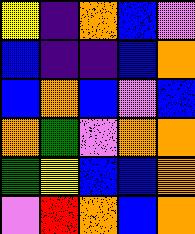[["yellow", "indigo", "orange", "blue", "violet"], ["blue", "indigo", "indigo", "blue", "orange"], ["blue", "orange", "blue", "violet", "blue"], ["orange", "green", "violet", "orange", "orange"], ["green", "yellow", "blue", "blue", "orange"], ["violet", "red", "orange", "blue", "orange"]]